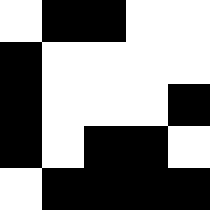[["white", "black", "black", "white", "white"], ["black", "white", "white", "white", "white"], ["black", "white", "white", "white", "black"], ["black", "white", "black", "black", "white"], ["white", "black", "black", "black", "black"]]